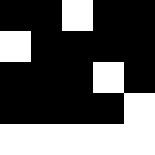[["black", "black", "white", "black", "black"], ["white", "black", "black", "black", "black"], ["black", "black", "black", "white", "black"], ["black", "black", "black", "black", "white"], ["white", "white", "white", "white", "white"]]